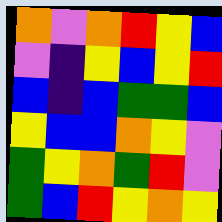[["orange", "violet", "orange", "red", "yellow", "blue"], ["violet", "indigo", "yellow", "blue", "yellow", "red"], ["blue", "indigo", "blue", "green", "green", "blue"], ["yellow", "blue", "blue", "orange", "yellow", "violet"], ["green", "yellow", "orange", "green", "red", "violet"], ["green", "blue", "red", "yellow", "orange", "yellow"]]